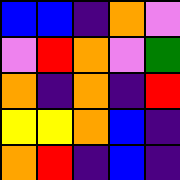[["blue", "blue", "indigo", "orange", "violet"], ["violet", "red", "orange", "violet", "green"], ["orange", "indigo", "orange", "indigo", "red"], ["yellow", "yellow", "orange", "blue", "indigo"], ["orange", "red", "indigo", "blue", "indigo"]]